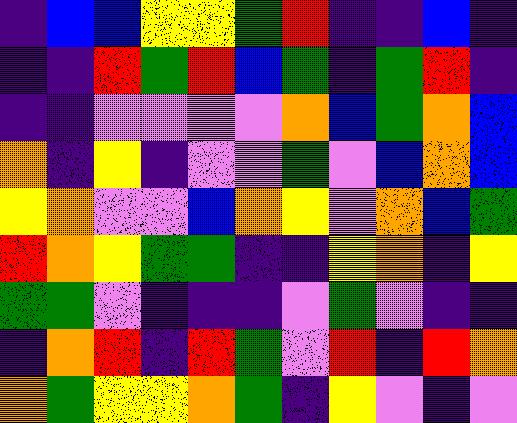[["indigo", "blue", "blue", "yellow", "yellow", "green", "red", "indigo", "indigo", "blue", "indigo"], ["indigo", "indigo", "red", "green", "red", "blue", "green", "indigo", "green", "red", "indigo"], ["indigo", "indigo", "violet", "violet", "violet", "violet", "orange", "blue", "green", "orange", "blue"], ["orange", "indigo", "yellow", "indigo", "violet", "violet", "green", "violet", "blue", "orange", "blue"], ["yellow", "orange", "violet", "violet", "blue", "orange", "yellow", "violet", "orange", "blue", "green"], ["red", "orange", "yellow", "green", "green", "indigo", "indigo", "yellow", "orange", "indigo", "yellow"], ["green", "green", "violet", "indigo", "indigo", "indigo", "violet", "green", "violet", "indigo", "indigo"], ["indigo", "orange", "red", "indigo", "red", "green", "violet", "red", "indigo", "red", "orange"], ["orange", "green", "yellow", "yellow", "orange", "green", "indigo", "yellow", "violet", "indigo", "violet"]]